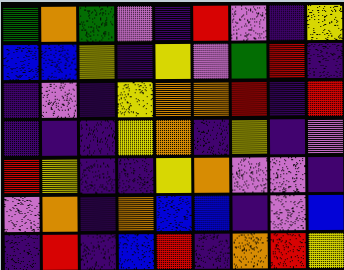[["green", "orange", "green", "violet", "indigo", "red", "violet", "indigo", "yellow"], ["blue", "blue", "yellow", "indigo", "yellow", "violet", "green", "red", "indigo"], ["indigo", "violet", "indigo", "yellow", "orange", "orange", "red", "indigo", "red"], ["indigo", "indigo", "indigo", "yellow", "orange", "indigo", "yellow", "indigo", "violet"], ["red", "yellow", "indigo", "indigo", "yellow", "orange", "violet", "violet", "indigo"], ["violet", "orange", "indigo", "orange", "blue", "blue", "indigo", "violet", "blue"], ["indigo", "red", "indigo", "blue", "red", "indigo", "orange", "red", "yellow"]]